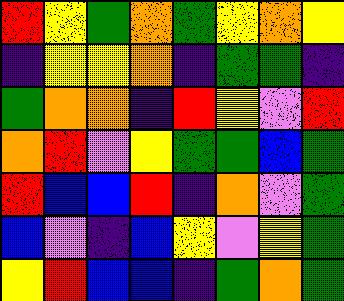[["red", "yellow", "green", "orange", "green", "yellow", "orange", "yellow"], ["indigo", "yellow", "yellow", "orange", "indigo", "green", "green", "indigo"], ["green", "orange", "orange", "indigo", "red", "yellow", "violet", "red"], ["orange", "red", "violet", "yellow", "green", "green", "blue", "green"], ["red", "blue", "blue", "red", "indigo", "orange", "violet", "green"], ["blue", "violet", "indigo", "blue", "yellow", "violet", "yellow", "green"], ["yellow", "red", "blue", "blue", "indigo", "green", "orange", "green"]]